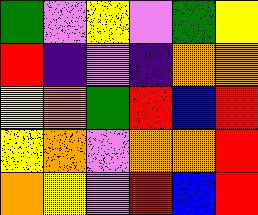[["green", "violet", "yellow", "violet", "green", "yellow"], ["red", "indigo", "violet", "indigo", "orange", "orange"], ["yellow", "orange", "green", "red", "blue", "red"], ["yellow", "orange", "violet", "orange", "orange", "red"], ["orange", "yellow", "violet", "red", "blue", "red"]]